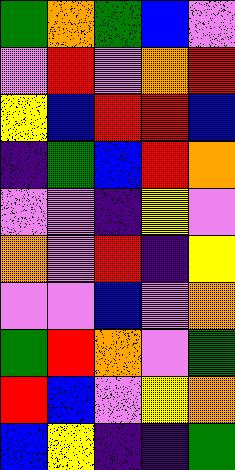[["green", "orange", "green", "blue", "violet"], ["violet", "red", "violet", "orange", "red"], ["yellow", "blue", "red", "red", "blue"], ["indigo", "green", "blue", "red", "orange"], ["violet", "violet", "indigo", "yellow", "violet"], ["orange", "violet", "red", "indigo", "yellow"], ["violet", "violet", "blue", "violet", "orange"], ["green", "red", "orange", "violet", "green"], ["red", "blue", "violet", "yellow", "orange"], ["blue", "yellow", "indigo", "indigo", "green"]]